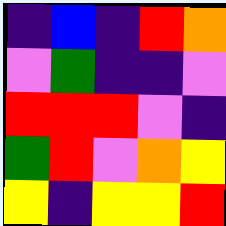[["indigo", "blue", "indigo", "red", "orange"], ["violet", "green", "indigo", "indigo", "violet"], ["red", "red", "red", "violet", "indigo"], ["green", "red", "violet", "orange", "yellow"], ["yellow", "indigo", "yellow", "yellow", "red"]]